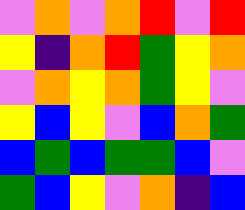[["violet", "orange", "violet", "orange", "red", "violet", "red"], ["yellow", "indigo", "orange", "red", "green", "yellow", "orange"], ["violet", "orange", "yellow", "orange", "green", "yellow", "violet"], ["yellow", "blue", "yellow", "violet", "blue", "orange", "green"], ["blue", "green", "blue", "green", "green", "blue", "violet"], ["green", "blue", "yellow", "violet", "orange", "indigo", "blue"]]